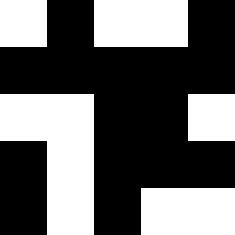[["white", "black", "white", "white", "black"], ["black", "black", "black", "black", "black"], ["white", "white", "black", "black", "white"], ["black", "white", "black", "black", "black"], ["black", "white", "black", "white", "white"]]